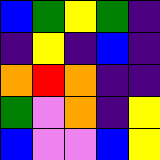[["blue", "green", "yellow", "green", "indigo"], ["indigo", "yellow", "indigo", "blue", "indigo"], ["orange", "red", "orange", "indigo", "indigo"], ["green", "violet", "orange", "indigo", "yellow"], ["blue", "violet", "violet", "blue", "yellow"]]